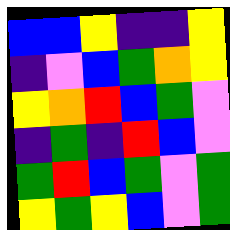[["blue", "blue", "yellow", "indigo", "indigo", "yellow"], ["indigo", "violet", "blue", "green", "orange", "yellow"], ["yellow", "orange", "red", "blue", "green", "violet"], ["indigo", "green", "indigo", "red", "blue", "violet"], ["green", "red", "blue", "green", "violet", "green"], ["yellow", "green", "yellow", "blue", "violet", "green"]]